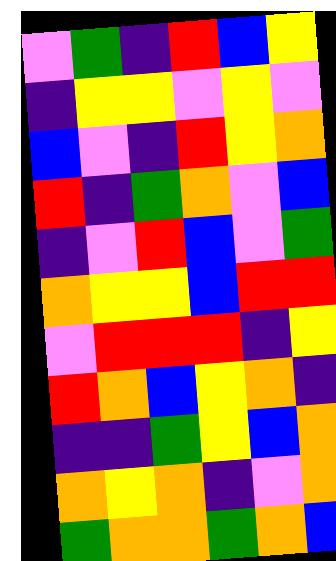[["violet", "green", "indigo", "red", "blue", "yellow"], ["indigo", "yellow", "yellow", "violet", "yellow", "violet"], ["blue", "violet", "indigo", "red", "yellow", "orange"], ["red", "indigo", "green", "orange", "violet", "blue"], ["indigo", "violet", "red", "blue", "violet", "green"], ["orange", "yellow", "yellow", "blue", "red", "red"], ["violet", "red", "red", "red", "indigo", "yellow"], ["red", "orange", "blue", "yellow", "orange", "indigo"], ["indigo", "indigo", "green", "yellow", "blue", "orange"], ["orange", "yellow", "orange", "indigo", "violet", "orange"], ["green", "orange", "orange", "green", "orange", "blue"]]